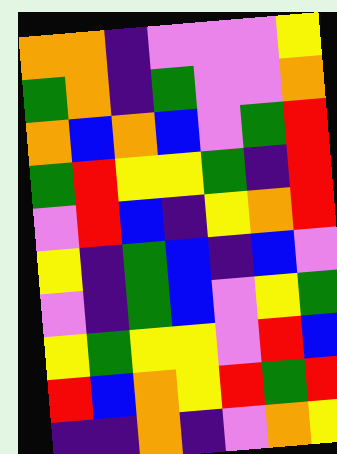[["orange", "orange", "indigo", "violet", "violet", "violet", "yellow"], ["green", "orange", "indigo", "green", "violet", "violet", "orange"], ["orange", "blue", "orange", "blue", "violet", "green", "red"], ["green", "red", "yellow", "yellow", "green", "indigo", "red"], ["violet", "red", "blue", "indigo", "yellow", "orange", "red"], ["yellow", "indigo", "green", "blue", "indigo", "blue", "violet"], ["violet", "indigo", "green", "blue", "violet", "yellow", "green"], ["yellow", "green", "yellow", "yellow", "violet", "red", "blue"], ["red", "blue", "orange", "yellow", "red", "green", "red"], ["indigo", "indigo", "orange", "indigo", "violet", "orange", "yellow"]]